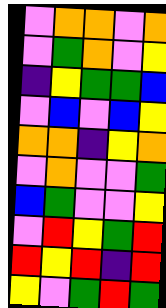[["violet", "orange", "orange", "violet", "orange"], ["violet", "green", "orange", "violet", "yellow"], ["indigo", "yellow", "green", "green", "blue"], ["violet", "blue", "violet", "blue", "yellow"], ["orange", "orange", "indigo", "yellow", "orange"], ["violet", "orange", "violet", "violet", "green"], ["blue", "green", "violet", "violet", "yellow"], ["violet", "red", "yellow", "green", "red"], ["red", "yellow", "red", "indigo", "red"], ["yellow", "violet", "green", "red", "green"]]